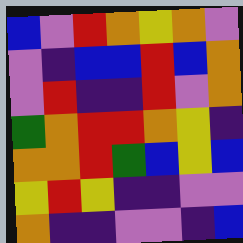[["blue", "violet", "red", "orange", "yellow", "orange", "violet"], ["violet", "indigo", "blue", "blue", "red", "blue", "orange"], ["violet", "red", "indigo", "indigo", "red", "violet", "orange"], ["green", "orange", "red", "red", "orange", "yellow", "indigo"], ["orange", "orange", "red", "green", "blue", "yellow", "blue"], ["yellow", "red", "yellow", "indigo", "indigo", "violet", "violet"], ["orange", "indigo", "indigo", "violet", "violet", "indigo", "blue"]]